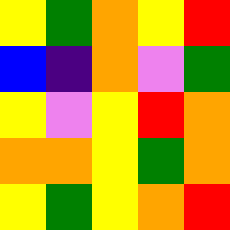[["yellow", "green", "orange", "yellow", "red"], ["blue", "indigo", "orange", "violet", "green"], ["yellow", "violet", "yellow", "red", "orange"], ["orange", "orange", "yellow", "green", "orange"], ["yellow", "green", "yellow", "orange", "red"]]